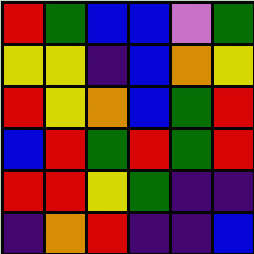[["red", "green", "blue", "blue", "violet", "green"], ["yellow", "yellow", "indigo", "blue", "orange", "yellow"], ["red", "yellow", "orange", "blue", "green", "red"], ["blue", "red", "green", "red", "green", "red"], ["red", "red", "yellow", "green", "indigo", "indigo"], ["indigo", "orange", "red", "indigo", "indigo", "blue"]]